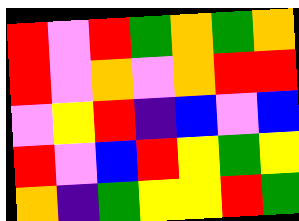[["red", "violet", "red", "green", "orange", "green", "orange"], ["red", "violet", "orange", "violet", "orange", "red", "red"], ["violet", "yellow", "red", "indigo", "blue", "violet", "blue"], ["red", "violet", "blue", "red", "yellow", "green", "yellow"], ["orange", "indigo", "green", "yellow", "yellow", "red", "green"]]